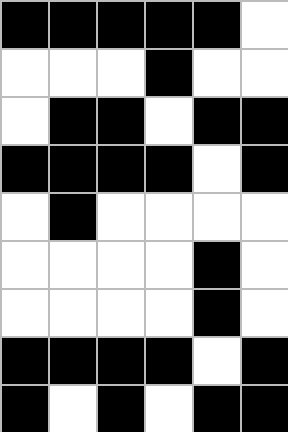[["black", "black", "black", "black", "black", "white"], ["white", "white", "white", "black", "white", "white"], ["white", "black", "black", "white", "black", "black"], ["black", "black", "black", "black", "white", "black"], ["white", "black", "white", "white", "white", "white"], ["white", "white", "white", "white", "black", "white"], ["white", "white", "white", "white", "black", "white"], ["black", "black", "black", "black", "white", "black"], ["black", "white", "black", "white", "black", "black"]]